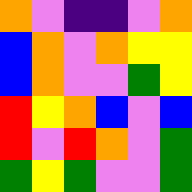[["orange", "violet", "indigo", "indigo", "violet", "orange"], ["blue", "orange", "violet", "orange", "yellow", "yellow"], ["blue", "orange", "violet", "violet", "green", "yellow"], ["red", "yellow", "orange", "blue", "violet", "blue"], ["red", "violet", "red", "orange", "violet", "green"], ["green", "yellow", "green", "violet", "violet", "green"]]